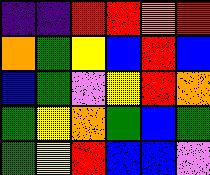[["indigo", "indigo", "red", "red", "orange", "red"], ["orange", "green", "yellow", "blue", "red", "blue"], ["blue", "green", "violet", "yellow", "red", "orange"], ["green", "yellow", "orange", "green", "blue", "green"], ["green", "yellow", "red", "blue", "blue", "violet"]]